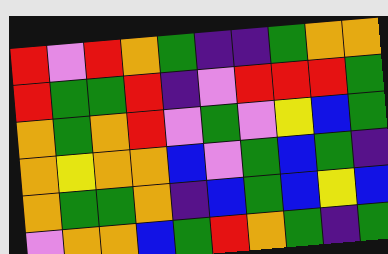[["red", "violet", "red", "orange", "green", "indigo", "indigo", "green", "orange", "orange"], ["red", "green", "green", "red", "indigo", "violet", "red", "red", "red", "green"], ["orange", "green", "orange", "red", "violet", "green", "violet", "yellow", "blue", "green"], ["orange", "yellow", "orange", "orange", "blue", "violet", "green", "blue", "green", "indigo"], ["orange", "green", "green", "orange", "indigo", "blue", "green", "blue", "yellow", "blue"], ["violet", "orange", "orange", "blue", "green", "red", "orange", "green", "indigo", "green"]]